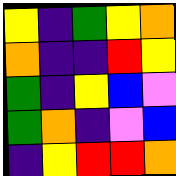[["yellow", "indigo", "green", "yellow", "orange"], ["orange", "indigo", "indigo", "red", "yellow"], ["green", "indigo", "yellow", "blue", "violet"], ["green", "orange", "indigo", "violet", "blue"], ["indigo", "yellow", "red", "red", "orange"]]